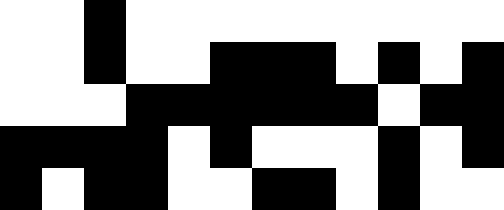[["white", "white", "black", "white", "white", "white", "white", "white", "white", "white", "white", "white"], ["white", "white", "black", "white", "white", "black", "black", "black", "white", "black", "white", "black"], ["white", "white", "white", "black", "black", "black", "black", "black", "black", "white", "black", "black"], ["black", "black", "black", "black", "white", "black", "white", "white", "white", "black", "white", "black"], ["black", "white", "black", "black", "white", "white", "black", "black", "white", "black", "white", "white"]]